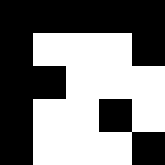[["black", "black", "black", "black", "black"], ["black", "white", "white", "white", "black"], ["black", "black", "white", "white", "white"], ["black", "white", "white", "black", "white"], ["black", "white", "white", "white", "black"]]